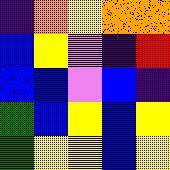[["indigo", "orange", "yellow", "orange", "orange"], ["blue", "yellow", "violet", "indigo", "red"], ["blue", "blue", "violet", "blue", "indigo"], ["green", "blue", "yellow", "blue", "yellow"], ["green", "yellow", "yellow", "blue", "yellow"]]